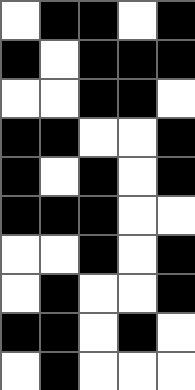[["white", "black", "black", "white", "black"], ["black", "white", "black", "black", "black"], ["white", "white", "black", "black", "white"], ["black", "black", "white", "white", "black"], ["black", "white", "black", "white", "black"], ["black", "black", "black", "white", "white"], ["white", "white", "black", "white", "black"], ["white", "black", "white", "white", "black"], ["black", "black", "white", "black", "white"], ["white", "black", "white", "white", "white"]]